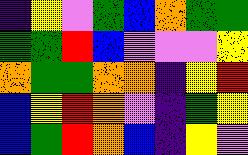[["indigo", "yellow", "violet", "green", "blue", "orange", "green", "green"], ["green", "green", "red", "blue", "violet", "violet", "violet", "yellow"], ["orange", "green", "green", "orange", "orange", "indigo", "yellow", "red"], ["blue", "yellow", "red", "orange", "violet", "indigo", "green", "yellow"], ["blue", "green", "red", "orange", "blue", "indigo", "yellow", "violet"]]